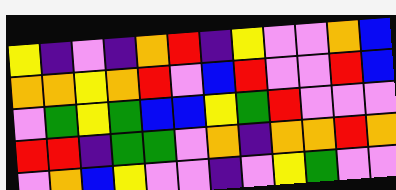[["yellow", "indigo", "violet", "indigo", "orange", "red", "indigo", "yellow", "violet", "violet", "orange", "blue"], ["orange", "orange", "yellow", "orange", "red", "violet", "blue", "red", "violet", "violet", "red", "blue"], ["violet", "green", "yellow", "green", "blue", "blue", "yellow", "green", "red", "violet", "violet", "violet"], ["red", "red", "indigo", "green", "green", "violet", "orange", "indigo", "orange", "orange", "red", "orange"], ["violet", "orange", "blue", "yellow", "violet", "violet", "indigo", "violet", "yellow", "green", "violet", "violet"]]